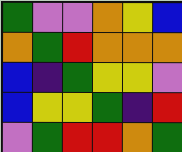[["green", "violet", "violet", "orange", "yellow", "blue"], ["orange", "green", "red", "orange", "orange", "orange"], ["blue", "indigo", "green", "yellow", "yellow", "violet"], ["blue", "yellow", "yellow", "green", "indigo", "red"], ["violet", "green", "red", "red", "orange", "green"]]